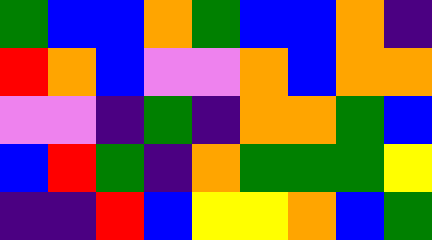[["green", "blue", "blue", "orange", "green", "blue", "blue", "orange", "indigo"], ["red", "orange", "blue", "violet", "violet", "orange", "blue", "orange", "orange"], ["violet", "violet", "indigo", "green", "indigo", "orange", "orange", "green", "blue"], ["blue", "red", "green", "indigo", "orange", "green", "green", "green", "yellow"], ["indigo", "indigo", "red", "blue", "yellow", "yellow", "orange", "blue", "green"]]